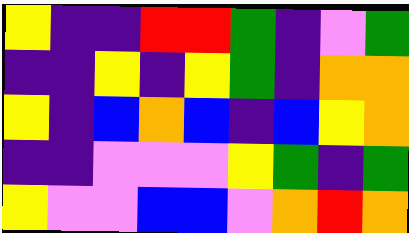[["yellow", "indigo", "indigo", "red", "red", "green", "indigo", "violet", "green"], ["indigo", "indigo", "yellow", "indigo", "yellow", "green", "indigo", "orange", "orange"], ["yellow", "indigo", "blue", "orange", "blue", "indigo", "blue", "yellow", "orange"], ["indigo", "indigo", "violet", "violet", "violet", "yellow", "green", "indigo", "green"], ["yellow", "violet", "violet", "blue", "blue", "violet", "orange", "red", "orange"]]